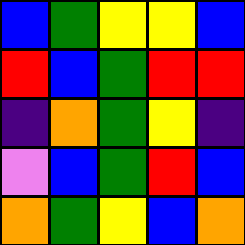[["blue", "green", "yellow", "yellow", "blue"], ["red", "blue", "green", "red", "red"], ["indigo", "orange", "green", "yellow", "indigo"], ["violet", "blue", "green", "red", "blue"], ["orange", "green", "yellow", "blue", "orange"]]